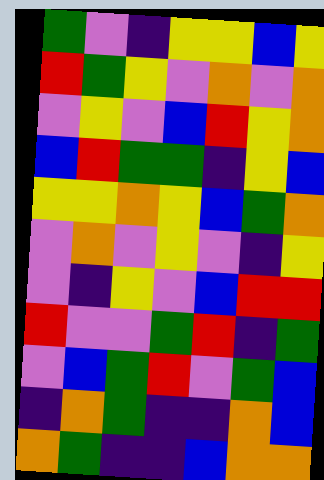[["green", "violet", "indigo", "yellow", "yellow", "blue", "yellow"], ["red", "green", "yellow", "violet", "orange", "violet", "orange"], ["violet", "yellow", "violet", "blue", "red", "yellow", "orange"], ["blue", "red", "green", "green", "indigo", "yellow", "blue"], ["yellow", "yellow", "orange", "yellow", "blue", "green", "orange"], ["violet", "orange", "violet", "yellow", "violet", "indigo", "yellow"], ["violet", "indigo", "yellow", "violet", "blue", "red", "red"], ["red", "violet", "violet", "green", "red", "indigo", "green"], ["violet", "blue", "green", "red", "violet", "green", "blue"], ["indigo", "orange", "green", "indigo", "indigo", "orange", "blue"], ["orange", "green", "indigo", "indigo", "blue", "orange", "orange"]]